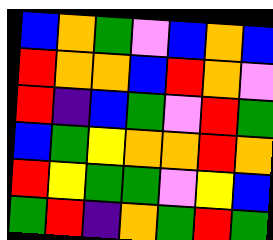[["blue", "orange", "green", "violet", "blue", "orange", "blue"], ["red", "orange", "orange", "blue", "red", "orange", "violet"], ["red", "indigo", "blue", "green", "violet", "red", "green"], ["blue", "green", "yellow", "orange", "orange", "red", "orange"], ["red", "yellow", "green", "green", "violet", "yellow", "blue"], ["green", "red", "indigo", "orange", "green", "red", "green"]]